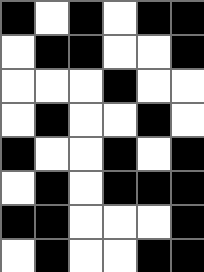[["black", "white", "black", "white", "black", "black"], ["white", "black", "black", "white", "white", "black"], ["white", "white", "white", "black", "white", "white"], ["white", "black", "white", "white", "black", "white"], ["black", "white", "white", "black", "white", "black"], ["white", "black", "white", "black", "black", "black"], ["black", "black", "white", "white", "white", "black"], ["white", "black", "white", "white", "black", "black"]]